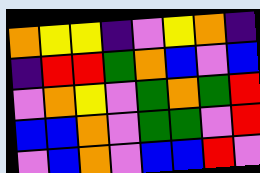[["orange", "yellow", "yellow", "indigo", "violet", "yellow", "orange", "indigo"], ["indigo", "red", "red", "green", "orange", "blue", "violet", "blue"], ["violet", "orange", "yellow", "violet", "green", "orange", "green", "red"], ["blue", "blue", "orange", "violet", "green", "green", "violet", "red"], ["violet", "blue", "orange", "violet", "blue", "blue", "red", "violet"]]